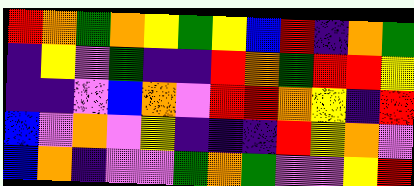[["red", "orange", "green", "orange", "yellow", "green", "yellow", "blue", "red", "indigo", "orange", "green"], ["indigo", "yellow", "violet", "green", "indigo", "indigo", "red", "orange", "green", "red", "red", "yellow"], ["indigo", "indigo", "violet", "blue", "orange", "violet", "red", "red", "orange", "yellow", "indigo", "red"], ["blue", "violet", "orange", "violet", "yellow", "indigo", "indigo", "indigo", "red", "yellow", "orange", "violet"], ["blue", "orange", "indigo", "violet", "violet", "green", "orange", "green", "violet", "violet", "yellow", "red"]]